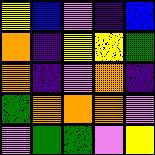[["yellow", "blue", "violet", "indigo", "blue"], ["orange", "indigo", "yellow", "yellow", "green"], ["orange", "indigo", "violet", "orange", "indigo"], ["green", "orange", "orange", "orange", "violet"], ["violet", "green", "green", "violet", "yellow"]]